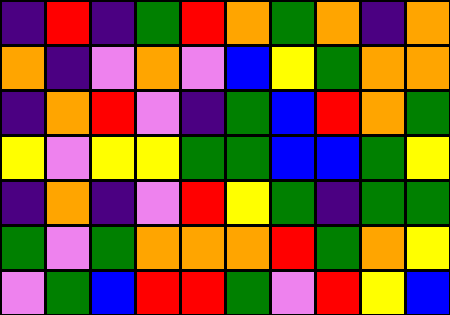[["indigo", "red", "indigo", "green", "red", "orange", "green", "orange", "indigo", "orange"], ["orange", "indigo", "violet", "orange", "violet", "blue", "yellow", "green", "orange", "orange"], ["indigo", "orange", "red", "violet", "indigo", "green", "blue", "red", "orange", "green"], ["yellow", "violet", "yellow", "yellow", "green", "green", "blue", "blue", "green", "yellow"], ["indigo", "orange", "indigo", "violet", "red", "yellow", "green", "indigo", "green", "green"], ["green", "violet", "green", "orange", "orange", "orange", "red", "green", "orange", "yellow"], ["violet", "green", "blue", "red", "red", "green", "violet", "red", "yellow", "blue"]]